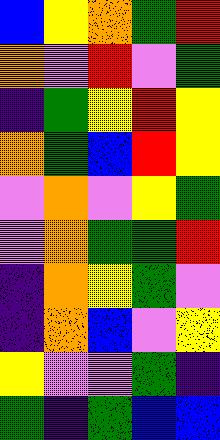[["blue", "yellow", "orange", "green", "red"], ["orange", "violet", "red", "violet", "green"], ["indigo", "green", "yellow", "red", "yellow"], ["orange", "green", "blue", "red", "yellow"], ["violet", "orange", "violet", "yellow", "green"], ["violet", "orange", "green", "green", "red"], ["indigo", "orange", "yellow", "green", "violet"], ["indigo", "orange", "blue", "violet", "yellow"], ["yellow", "violet", "violet", "green", "indigo"], ["green", "indigo", "green", "blue", "blue"]]